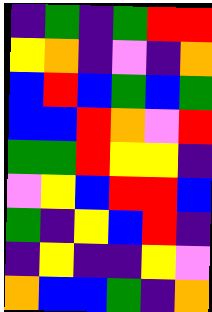[["indigo", "green", "indigo", "green", "red", "red"], ["yellow", "orange", "indigo", "violet", "indigo", "orange"], ["blue", "red", "blue", "green", "blue", "green"], ["blue", "blue", "red", "orange", "violet", "red"], ["green", "green", "red", "yellow", "yellow", "indigo"], ["violet", "yellow", "blue", "red", "red", "blue"], ["green", "indigo", "yellow", "blue", "red", "indigo"], ["indigo", "yellow", "indigo", "indigo", "yellow", "violet"], ["orange", "blue", "blue", "green", "indigo", "orange"]]